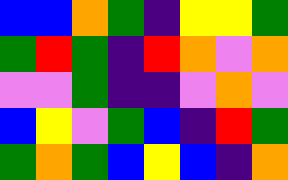[["blue", "blue", "orange", "green", "indigo", "yellow", "yellow", "green"], ["green", "red", "green", "indigo", "red", "orange", "violet", "orange"], ["violet", "violet", "green", "indigo", "indigo", "violet", "orange", "violet"], ["blue", "yellow", "violet", "green", "blue", "indigo", "red", "green"], ["green", "orange", "green", "blue", "yellow", "blue", "indigo", "orange"]]